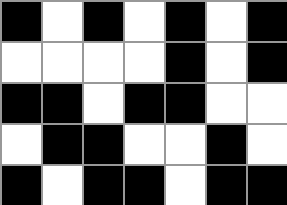[["black", "white", "black", "white", "black", "white", "black"], ["white", "white", "white", "white", "black", "white", "black"], ["black", "black", "white", "black", "black", "white", "white"], ["white", "black", "black", "white", "white", "black", "white"], ["black", "white", "black", "black", "white", "black", "black"]]